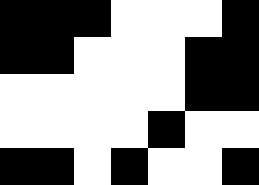[["black", "black", "black", "white", "white", "white", "black"], ["black", "black", "white", "white", "white", "black", "black"], ["white", "white", "white", "white", "white", "black", "black"], ["white", "white", "white", "white", "black", "white", "white"], ["black", "black", "white", "black", "white", "white", "black"]]